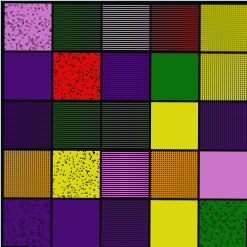[["violet", "green", "violet", "red", "yellow"], ["indigo", "red", "indigo", "green", "yellow"], ["indigo", "green", "green", "yellow", "indigo"], ["orange", "yellow", "violet", "orange", "violet"], ["indigo", "indigo", "indigo", "yellow", "green"]]